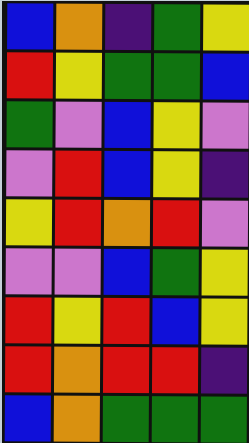[["blue", "orange", "indigo", "green", "yellow"], ["red", "yellow", "green", "green", "blue"], ["green", "violet", "blue", "yellow", "violet"], ["violet", "red", "blue", "yellow", "indigo"], ["yellow", "red", "orange", "red", "violet"], ["violet", "violet", "blue", "green", "yellow"], ["red", "yellow", "red", "blue", "yellow"], ["red", "orange", "red", "red", "indigo"], ["blue", "orange", "green", "green", "green"]]